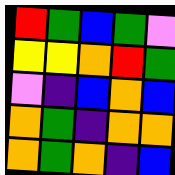[["red", "green", "blue", "green", "violet"], ["yellow", "yellow", "orange", "red", "green"], ["violet", "indigo", "blue", "orange", "blue"], ["orange", "green", "indigo", "orange", "orange"], ["orange", "green", "orange", "indigo", "blue"]]